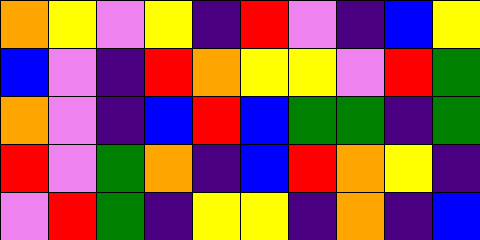[["orange", "yellow", "violet", "yellow", "indigo", "red", "violet", "indigo", "blue", "yellow"], ["blue", "violet", "indigo", "red", "orange", "yellow", "yellow", "violet", "red", "green"], ["orange", "violet", "indigo", "blue", "red", "blue", "green", "green", "indigo", "green"], ["red", "violet", "green", "orange", "indigo", "blue", "red", "orange", "yellow", "indigo"], ["violet", "red", "green", "indigo", "yellow", "yellow", "indigo", "orange", "indigo", "blue"]]